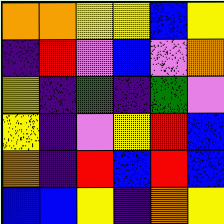[["orange", "orange", "yellow", "yellow", "blue", "yellow"], ["indigo", "red", "violet", "blue", "violet", "orange"], ["yellow", "indigo", "green", "indigo", "green", "violet"], ["yellow", "indigo", "violet", "yellow", "red", "blue"], ["orange", "indigo", "red", "blue", "red", "blue"], ["blue", "blue", "yellow", "indigo", "orange", "yellow"]]